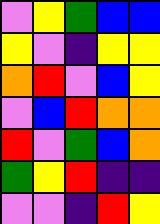[["violet", "yellow", "green", "blue", "blue"], ["yellow", "violet", "indigo", "yellow", "yellow"], ["orange", "red", "violet", "blue", "yellow"], ["violet", "blue", "red", "orange", "orange"], ["red", "violet", "green", "blue", "orange"], ["green", "yellow", "red", "indigo", "indigo"], ["violet", "violet", "indigo", "red", "yellow"]]